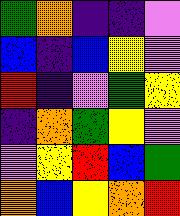[["green", "orange", "indigo", "indigo", "violet"], ["blue", "indigo", "blue", "yellow", "violet"], ["red", "indigo", "violet", "green", "yellow"], ["indigo", "orange", "green", "yellow", "violet"], ["violet", "yellow", "red", "blue", "green"], ["orange", "blue", "yellow", "orange", "red"]]